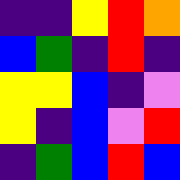[["indigo", "indigo", "yellow", "red", "orange"], ["blue", "green", "indigo", "red", "indigo"], ["yellow", "yellow", "blue", "indigo", "violet"], ["yellow", "indigo", "blue", "violet", "red"], ["indigo", "green", "blue", "red", "blue"]]